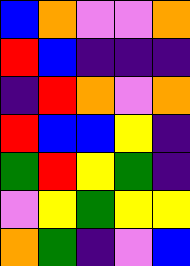[["blue", "orange", "violet", "violet", "orange"], ["red", "blue", "indigo", "indigo", "indigo"], ["indigo", "red", "orange", "violet", "orange"], ["red", "blue", "blue", "yellow", "indigo"], ["green", "red", "yellow", "green", "indigo"], ["violet", "yellow", "green", "yellow", "yellow"], ["orange", "green", "indigo", "violet", "blue"]]